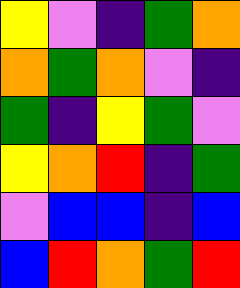[["yellow", "violet", "indigo", "green", "orange"], ["orange", "green", "orange", "violet", "indigo"], ["green", "indigo", "yellow", "green", "violet"], ["yellow", "orange", "red", "indigo", "green"], ["violet", "blue", "blue", "indigo", "blue"], ["blue", "red", "orange", "green", "red"]]